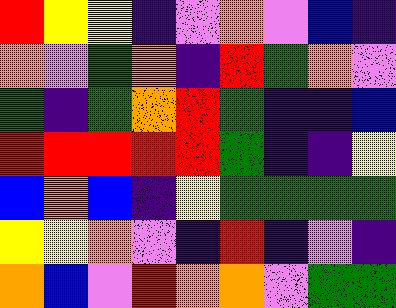[["red", "yellow", "yellow", "indigo", "violet", "orange", "violet", "blue", "indigo"], ["orange", "violet", "green", "orange", "indigo", "red", "green", "orange", "violet"], ["green", "indigo", "green", "orange", "red", "green", "indigo", "indigo", "blue"], ["red", "red", "red", "red", "red", "green", "indigo", "indigo", "yellow"], ["blue", "orange", "blue", "indigo", "yellow", "green", "green", "green", "green"], ["yellow", "yellow", "orange", "violet", "indigo", "red", "indigo", "violet", "indigo"], ["orange", "blue", "violet", "red", "orange", "orange", "violet", "green", "green"]]